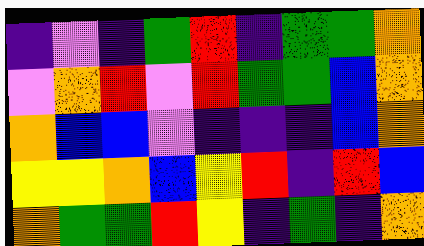[["indigo", "violet", "indigo", "green", "red", "indigo", "green", "green", "orange"], ["violet", "orange", "red", "violet", "red", "green", "green", "blue", "orange"], ["orange", "blue", "blue", "violet", "indigo", "indigo", "indigo", "blue", "orange"], ["yellow", "yellow", "orange", "blue", "yellow", "red", "indigo", "red", "blue"], ["orange", "green", "green", "red", "yellow", "indigo", "green", "indigo", "orange"]]